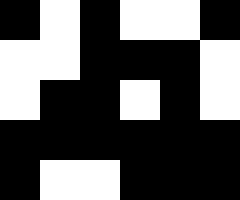[["black", "white", "black", "white", "white", "black"], ["white", "white", "black", "black", "black", "white"], ["white", "black", "black", "white", "black", "white"], ["black", "black", "black", "black", "black", "black"], ["black", "white", "white", "black", "black", "black"]]